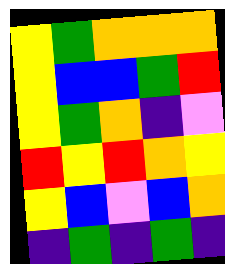[["yellow", "green", "orange", "orange", "orange"], ["yellow", "blue", "blue", "green", "red"], ["yellow", "green", "orange", "indigo", "violet"], ["red", "yellow", "red", "orange", "yellow"], ["yellow", "blue", "violet", "blue", "orange"], ["indigo", "green", "indigo", "green", "indigo"]]